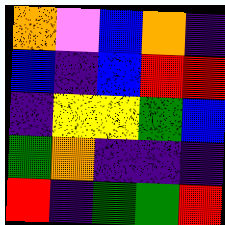[["orange", "violet", "blue", "orange", "indigo"], ["blue", "indigo", "blue", "red", "red"], ["indigo", "yellow", "yellow", "green", "blue"], ["green", "orange", "indigo", "indigo", "indigo"], ["red", "indigo", "green", "green", "red"]]